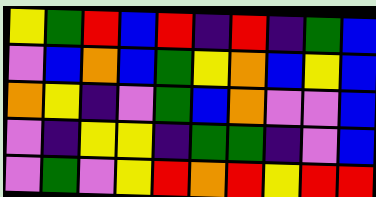[["yellow", "green", "red", "blue", "red", "indigo", "red", "indigo", "green", "blue"], ["violet", "blue", "orange", "blue", "green", "yellow", "orange", "blue", "yellow", "blue"], ["orange", "yellow", "indigo", "violet", "green", "blue", "orange", "violet", "violet", "blue"], ["violet", "indigo", "yellow", "yellow", "indigo", "green", "green", "indigo", "violet", "blue"], ["violet", "green", "violet", "yellow", "red", "orange", "red", "yellow", "red", "red"]]